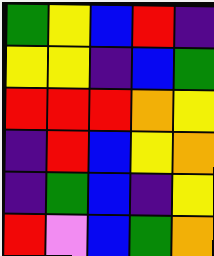[["green", "yellow", "blue", "red", "indigo"], ["yellow", "yellow", "indigo", "blue", "green"], ["red", "red", "red", "orange", "yellow"], ["indigo", "red", "blue", "yellow", "orange"], ["indigo", "green", "blue", "indigo", "yellow"], ["red", "violet", "blue", "green", "orange"]]